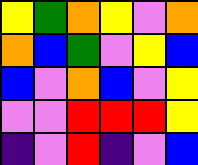[["yellow", "green", "orange", "yellow", "violet", "orange"], ["orange", "blue", "green", "violet", "yellow", "blue"], ["blue", "violet", "orange", "blue", "violet", "yellow"], ["violet", "violet", "red", "red", "red", "yellow"], ["indigo", "violet", "red", "indigo", "violet", "blue"]]